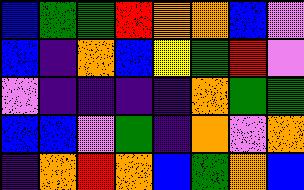[["blue", "green", "green", "red", "orange", "orange", "blue", "violet"], ["blue", "indigo", "orange", "blue", "yellow", "green", "red", "violet"], ["violet", "indigo", "indigo", "indigo", "indigo", "orange", "green", "green"], ["blue", "blue", "violet", "green", "indigo", "orange", "violet", "orange"], ["indigo", "orange", "red", "orange", "blue", "green", "orange", "blue"]]